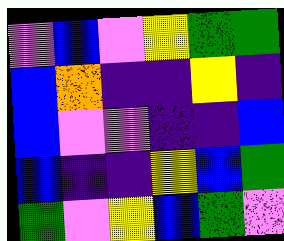[["violet", "blue", "violet", "yellow", "green", "green"], ["blue", "orange", "indigo", "indigo", "yellow", "indigo"], ["blue", "violet", "violet", "indigo", "indigo", "blue"], ["blue", "indigo", "indigo", "yellow", "blue", "green"], ["green", "violet", "yellow", "blue", "green", "violet"]]